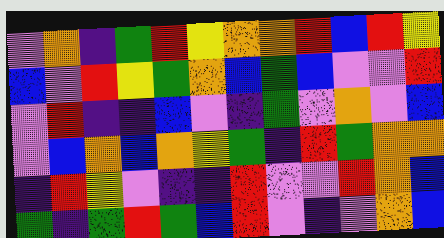[["violet", "orange", "indigo", "green", "red", "yellow", "orange", "orange", "red", "blue", "red", "yellow"], ["blue", "violet", "red", "yellow", "green", "orange", "blue", "green", "blue", "violet", "violet", "red"], ["violet", "red", "indigo", "indigo", "blue", "violet", "indigo", "green", "violet", "orange", "violet", "blue"], ["violet", "blue", "orange", "blue", "orange", "yellow", "green", "indigo", "red", "green", "orange", "orange"], ["indigo", "red", "yellow", "violet", "indigo", "indigo", "red", "violet", "violet", "red", "orange", "blue"], ["green", "indigo", "green", "red", "green", "blue", "red", "violet", "indigo", "violet", "orange", "blue"]]